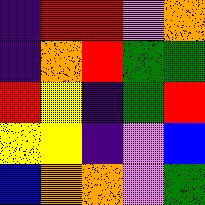[["indigo", "red", "red", "violet", "orange"], ["indigo", "orange", "red", "green", "green"], ["red", "yellow", "indigo", "green", "red"], ["yellow", "yellow", "indigo", "violet", "blue"], ["blue", "orange", "orange", "violet", "green"]]